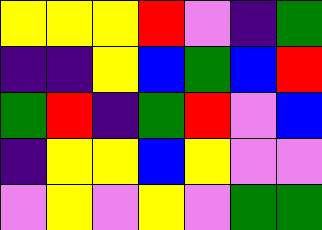[["yellow", "yellow", "yellow", "red", "violet", "indigo", "green"], ["indigo", "indigo", "yellow", "blue", "green", "blue", "red"], ["green", "red", "indigo", "green", "red", "violet", "blue"], ["indigo", "yellow", "yellow", "blue", "yellow", "violet", "violet"], ["violet", "yellow", "violet", "yellow", "violet", "green", "green"]]